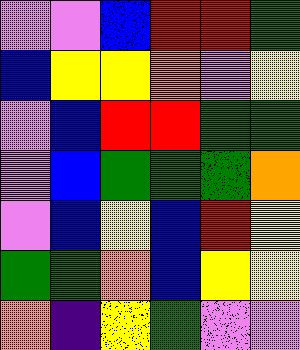[["violet", "violet", "blue", "red", "red", "green"], ["blue", "yellow", "yellow", "orange", "violet", "yellow"], ["violet", "blue", "red", "red", "green", "green"], ["violet", "blue", "green", "green", "green", "orange"], ["violet", "blue", "yellow", "blue", "red", "yellow"], ["green", "green", "orange", "blue", "yellow", "yellow"], ["orange", "indigo", "yellow", "green", "violet", "violet"]]